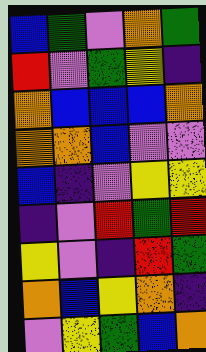[["blue", "green", "violet", "orange", "green"], ["red", "violet", "green", "yellow", "indigo"], ["orange", "blue", "blue", "blue", "orange"], ["orange", "orange", "blue", "violet", "violet"], ["blue", "indigo", "violet", "yellow", "yellow"], ["indigo", "violet", "red", "green", "red"], ["yellow", "violet", "indigo", "red", "green"], ["orange", "blue", "yellow", "orange", "indigo"], ["violet", "yellow", "green", "blue", "orange"]]